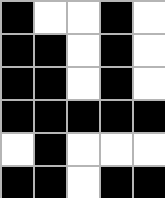[["black", "white", "white", "black", "white"], ["black", "black", "white", "black", "white"], ["black", "black", "white", "black", "white"], ["black", "black", "black", "black", "black"], ["white", "black", "white", "white", "white"], ["black", "black", "white", "black", "black"]]